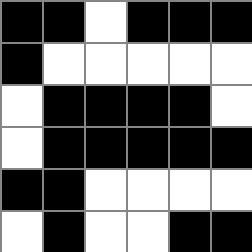[["black", "black", "white", "black", "black", "black"], ["black", "white", "white", "white", "white", "white"], ["white", "black", "black", "black", "black", "white"], ["white", "black", "black", "black", "black", "black"], ["black", "black", "white", "white", "white", "white"], ["white", "black", "white", "white", "black", "black"]]